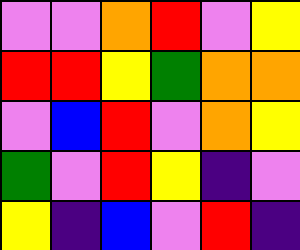[["violet", "violet", "orange", "red", "violet", "yellow"], ["red", "red", "yellow", "green", "orange", "orange"], ["violet", "blue", "red", "violet", "orange", "yellow"], ["green", "violet", "red", "yellow", "indigo", "violet"], ["yellow", "indigo", "blue", "violet", "red", "indigo"]]